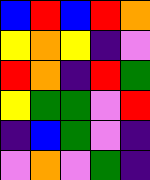[["blue", "red", "blue", "red", "orange"], ["yellow", "orange", "yellow", "indigo", "violet"], ["red", "orange", "indigo", "red", "green"], ["yellow", "green", "green", "violet", "red"], ["indigo", "blue", "green", "violet", "indigo"], ["violet", "orange", "violet", "green", "indigo"]]